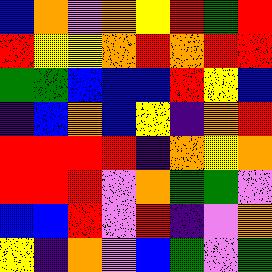[["blue", "orange", "violet", "orange", "yellow", "red", "green", "red"], ["red", "yellow", "yellow", "orange", "red", "orange", "red", "red"], ["green", "green", "blue", "blue", "blue", "red", "yellow", "blue"], ["indigo", "blue", "orange", "blue", "yellow", "indigo", "orange", "red"], ["red", "red", "red", "red", "indigo", "orange", "yellow", "orange"], ["red", "red", "red", "violet", "orange", "green", "green", "violet"], ["blue", "blue", "red", "violet", "red", "indigo", "violet", "orange"], ["yellow", "indigo", "orange", "violet", "blue", "green", "violet", "green"]]